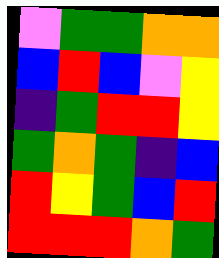[["violet", "green", "green", "orange", "orange"], ["blue", "red", "blue", "violet", "yellow"], ["indigo", "green", "red", "red", "yellow"], ["green", "orange", "green", "indigo", "blue"], ["red", "yellow", "green", "blue", "red"], ["red", "red", "red", "orange", "green"]]